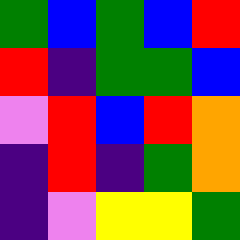[["green", "blue", "green", "blue", "red"], ["red", "indigo", "green", "green", "blue"], ["violet", "red", "blue", "red", "orange"], ["indigo", "red", "indigo", "green", "orange"], ["indigo", "violet", "yellow", "yellow", "green"]]